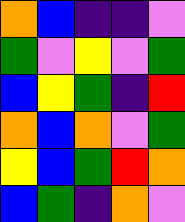[["orange", "blue", "indigo", "indigo", "violet"], ["green", "violet", "yellow", "violet", "green"], ["blue", "yellow", "green", "indigo", "red"], ["orange", "blue", "orange", "violet", "green"], ["yellow", "blue", "green", "red", "orange"], ["blue", "green", "indigo", "orange", "violet"]]